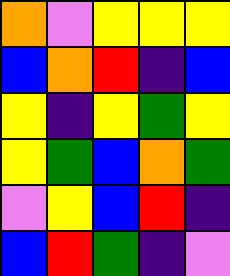[["orange", "violet", "yellow", "yellow", "yellow"], ["blue", "orange", "red", "indigo", "blue"], ["yellow", "indigo", "yellow", "green", "yellow"], ["yellow", "green", "blue", "orange", "green"], ["violet", "yellow", "blue", "red", "indigo"], ["blue", "red", "green", "indigo", "violet"]]